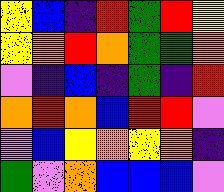[["yellow", "blue", "indigo", "red", "green", "red", "yellow"], ["yellow", "orange", "red", "orange", "green", "green", "orange"], ["violet", "indigo", "blue", "indigo", "green", "indigo", "red"], ["orange", "red", "orange", "blue", "red", "red", "violet"], ["violet", "blue", "yellow", "orange", "yellow", "orange", "indigo"], ["green", "violet", "orange", "blue", "blue", "blue", "violet"]]